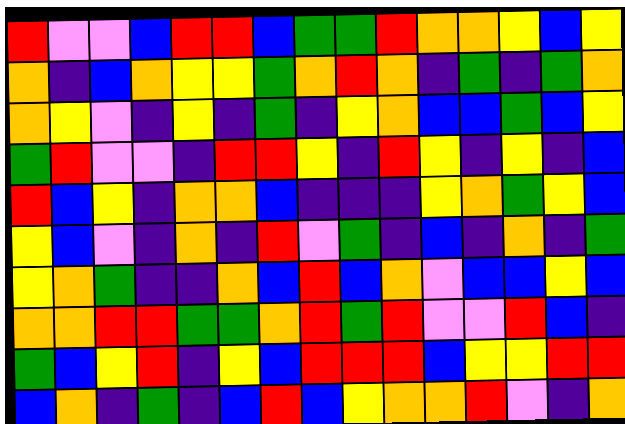[["red", "violet", "violet", "blue", "red", "red", "blue", "green", "green", "red", "orange", "orange", "yellow", "blue", "yellow"], ["orange", "indigo", "blue", "orange", "yellow", "yellow", "green", "orange", "red", "orange", "indigo", "green", "indigo", "green", "orange"], ["orange", "yellow", "violet", "indigo", "yellow", "indigo", "green", "indigo", "yellow", "orange", "blue", "blue", "green", "blue", "yellow"], ["green", "red", "violet", "violet", "indigo", "red", "red", "yellow", "indigo", "red", "yellow", "indigo", "yellow", "indigo", "blue"], ["red", "blue", "yellow", "indigo", "orange", "orange", "blue", "indigo", "indigo", "indigo", "yellow", "orange", "green", "yellow", "blue"], ["yellow", "blue", "violet", "indigo", "orange", "indigo", "red", "violet", "green", "indigo", "blue", "indigo", "orange", "indigo", "green"], ["yellow", "orange", "green", "indigo", "indigo", "orange", "blue", "red", "blue", "orange", "violet", "blue", "blue", "yellow", "blue"], ["orange", "orange", "red", "red", "green", "green", "orange", "red", "green", "red", "violet", "violet", "red", "blue", "indigo"], ["green", "blue", "yellow", "red", "indigo", "yellow", "blue", "red", "red", "red", "blue", "yellow", "yellow", "red", "red"], ["blue", "orange", "indigo", "green", "indigo", "blue", "red", "blue", "yellow", "orange", "orange", "red", "violet", "indigo", "orange"]]